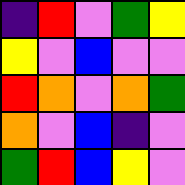[["indigo", "red", "violet", "green", "yellow"], ["yellow", "violet", "blue", "violet", "violet"], ["red", "orange", "violet", "orange", "green"], ["orange", "violet", "blue", "indigo", "violet"], ["green", "red", "blue", "yellow", "violet"]]